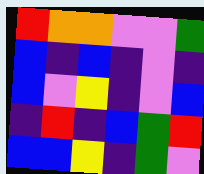[["red", "orange", "orange", "violet", "violet", "green"], ["blue", "indigo", "blue", "indigo", "violet", "indigo"], ["blue", "violet", "yellow", "indigo", "violet", "blue"], ["indigo", "red", "indigo", "blue", "green", "red"], ["blue", "blue", "yellow", "indigo", "green", "violet"]]